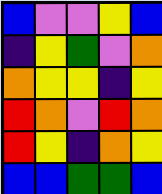[["blue", "violet", "violet", "yellow", "blue"], ["indigo", "yellow", "green", "violet", "orange"], ["orange", "yellow", "yellow", "indigo", "yellow"], ["red", "orange", "violet", "red", "orange"], ["red", "yellow", "indigo", "orange", "yellow"], ["blue", "blue", "green", "green", "blue"]]